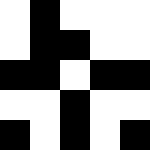[["white", "black", "white", "white", "white"], ["white", "black", "black", "white", "white"], ["black", "black", "white", "black", "black"], ["white", "white", "black", "white", "white"], ["black", "white", "black", "white", "black"]]